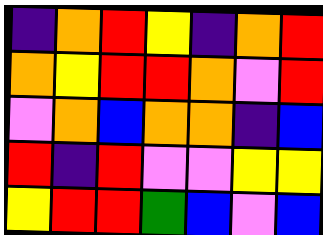[["indigo", "orange", "red", "yellow", "indigo", "orange", "red"], ["orange", "yellow", "red", "red", "orange", "violet", "red"], ["violet", "orange", "blue", "orange", "orange", "indigo", "blue"], ["red", "indigo", "red", "violet", "violet", "yellow", "yellow"], ["yellow", "red", "red", "green", "blue", "violet", "blue"]]